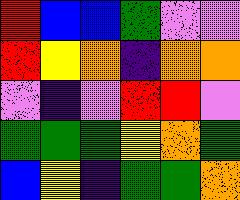[["red", "blue", "blue", "green", "violet", "violet"], ["red", "yellow", "orange", "indigo", "orange", "orange"], ["violet", "indigo", "violet", "red", "red", "violet"], ["green", "green", "green", "yellow", "orange", "green"], ["blue", "yellow", "indigo", "green", "green", "orange"]]